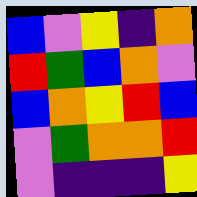[["blue", "violet", "yellow", "indigo", "orange"], ["red", "green", "blue", "orange", "violet"], ["blue", "orange", "yellow", "red", "blue"], ["violet", "green", "orange", "orange", "red"], ["violet", "indigo", "indigo", "indigo", "yellow"]]